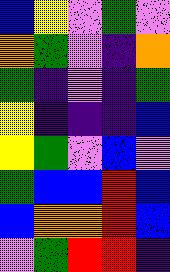[["blue", "yellow", "violet", "green", "violet"], ["orange", "green", "violet", "indigo", "orange"], ["green", "indigo", "violet", "indigo", "green"], ["yellow", "indigo", "indigo", "indigo", "blue"], ["yellow", "green", "violet", "blue", "violet"], ["green", "blue", "blue", "red", "blue"], ["blue", "orange", "orange", "red", "blue"], ["violet", "green", "red", "red", "indigo"]]